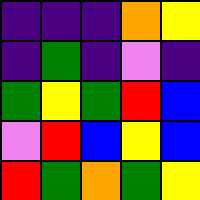[["indigo", "indigo", "indigo", "orange", "yellow"], ["indigo", "green", "indigo", "violet", "indigo"], ["green", "yellow", "green", "red", "blue"], ["violet", "red", "blue", "yellow", "blue"], ["red", "green", "orange", "green", "yellow"]]